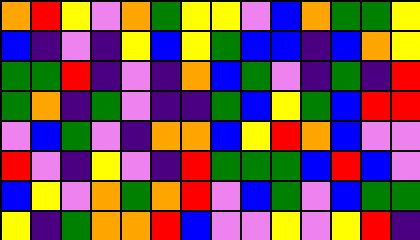[["orange", "red", "yellow", "violet", "orange", "green", "yellow", "yellow", "violet", "blue", "orange", "green", "green", "yellow"], ["blue", "indigo", "violet", "indigo", "yellow", "blue", "yellow", "green", "blue", "blue", "indigo", "blue", "orange", "yellow"], ["green", "green", "red", "indigo", "violet", "indigo", "orange", "blue", "green", "violet", "indigo", "green", "indigo", "red"], ["green", "orange", "indigo", "green", "violet", "indigo", "indigo", "green", "blue", "yellow", "green", "blue", "red", "red"], ["violet", "blue", "green", "violet", "indigo", "orange", "orange", "blue", "yellow", "red", "orange", "blue", "violet", "violet"], ["red", "violet", "indigo", "yellow", "violet", "indigo", "red", "green", "green", "green", "blue", "red", "blue", "violet"], ["blue", "yellow", "violet", "orange", "green", "orange", "red", "violet", "blue", "green", "violet", "blue", "green", "green"], ["yellow", "indigo", "green", "orange", "orange", "red", "blue", "violet", "violet", "yellow", "violet", "yellow", "red", "indigo"]]